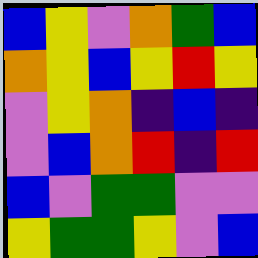[["blue", "yellow", "violet", "orange", "green", "blue"], ["orange", "yellow", "blue", "yellow", "red", "yellow"], ["violet", "yellow", "orange", "indigo", "blue", "indigo"], ["violet", "blue", "orange", "red", "indigo", "red"], ["blue", "violet", "green", "green", "violet", "violet"], ["yellow", "green", "green", "yellow", "violet", "blue"]]